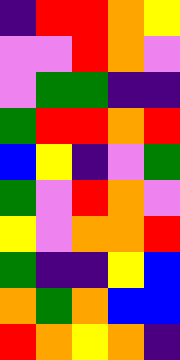[["indigo", "red", "red", "orange", "yellow"], ["violet", "violet", "red", "orange", "violet"], ["violet", "green", "green", "indigo", "indigo"], ["green", "red", "red", "orange", "red"], ["blue", "yellow", "indigo", "violet", "green"], ["green", "violet", "red", "orange", "violet"], ["yellow", "violet", "orange", "orange", "red"], ["green", "indigo", "indigo", "yellow", "blue"], ["orange", "green", "orange", "blue", "blue"], ["red", "orange", "yellow", "orange", "indigo"]]